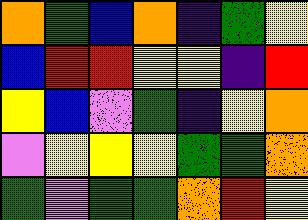[["orange", "green", "blue", "orange", "indigo", "green", "yellow"], ["blue", "red", "red", "yellow", "yellow", "indigo", "red"], ["yellow", "blue", "violet", "green", "indigo", "yellow", "orange"], ["violet", "yellow", "yellow", "yellow", "green", "green", "orange"], ["green", "violet", "green", "green", "orange", "red", "yellow"]]